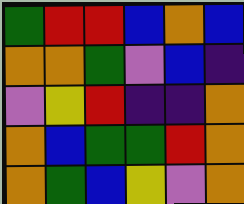[["green", "red", "red", "blue", "orange", "blue"], ["orange", "orange", "green", "violet", "blue", "indigo"], ["violet", "yellow", "red", "indigo", "indigo", "orange"], ["orange", "blue", "green", "green", "red", "orange"], ["orange", "green", "blue", "yellow", "violet", "orange"]]